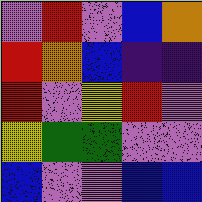[["violet", "red", "violet", "blue", "orange"], ["red", "orange", "blue", "indigo", "indigo"], ["red", "violet", "yellow", "red", "violet"], ["yellow", "green", "green", "violet", "violet"], ["blue", "violet", "violet", "blue", "blue"]]